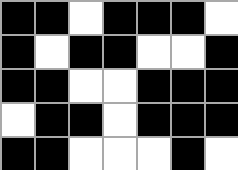[["black", "black", "white", "black", "black", "black", "white"], ["black", "white", "black", "black", "white", "white", "black"], ["black", "black", "white", "white", "black", "black", "black"], ["white", "black", "black", "white", "black", "black", "black"], ["black", "black", "white", "white", "white", "black", "white"]]